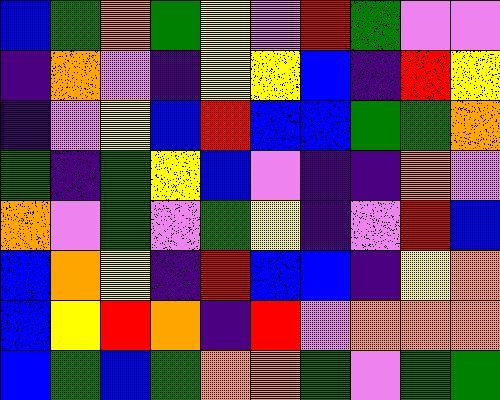[["blue", "green", "orange", "green", "yellow", "violet", "red", "green", "violet", "violet"], ["indigo", "orange", "violet", "indigo", "yellow", "yellow", "blue", "indigo", "red", "yellow"], ["indigo", "violet", "yellow", "blue", "red", "blue", "blue", "green", "green", "orange"], ["green", "indigo", "green", "yellow", "blue", "violet", "indigo", "indigo", "orange", "violet"], ["orange", "violet", "green", "violet", "green", "yellow", "indigo", "violet", "red", "blue"], ["blue", "orange", "yellow", "indigo", "red", "blue", "blue", "indigo", "yellow", "orange"], ["blue", "yellow", "red", "orange", "indigo", "red", "violet", "orange", "orange", "orange"], ["blue", "green", "blue", "green", "orange", "orange", "green", "violet", "green", "green"]]